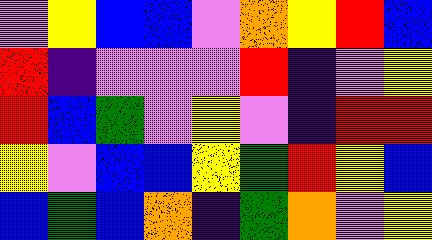[["violet", "yellow", "blue", "blue", "violet", "orange", "yellow", "red", "blue"], ["red", "indigo", "violet", "violet", "violet", "red", "indigo", "violet", "yellow"], ["red", "blue", "green", "violet", "yellow", "violet", "indigo", "red", "red"], ["yellow", "violet", "blue", "blue", "yellow", "green", "red", "yellow", "blue"], ["blue", "green", "blue", "orange", "indigo", "green", "orange", "violet", "yellow"]]